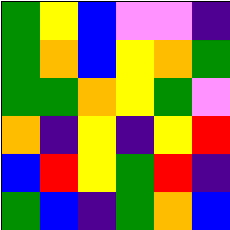[["green", "yellow", "blue", "violet", "violet", "indigo"], ["green", "orange", "blue", "yellow", "orange", "green"], ["green", "green", "orange", "yellow", "green", "violet"], ["orange", "indigo", "yellow", "indigo", "yellow", "red"], ["blue", "red", "yellow", "green", "red", "indigo"], ["green", "blue", "indigo", "green", "orange", "blue"]]